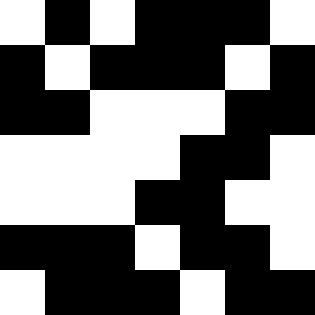[["white", "black", "white", "black", "black", "black", "white"], ["black", "white", "black", "black", "black", "white", "black"], ["black", "black", "white", "white", "white", "black", "black"], ["white", "white", "white", "white", "black", "black", "white"], ["white", "white", "white", "black", "black", "white", "white"], ["black", "black", "black", "white", "black", "black", "white"], ["white", "black", "black", "black", "white", "black", "black"]]